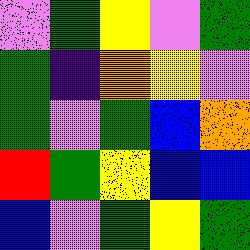[["violet", "green", "yellow", "violet", "green"], ["green", "indigo", "orange", "yellow", "violet"], ["green", "violet", "green", "blue", "orange"], ["red", "green", "yellow", "blue", "blue"], ["blue", "violet", "green", "yellow", "green"]]